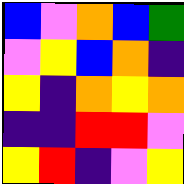[["blue", "violet", "orange", "blue", "green"], ["violet", "yellow", "blue", "orange", "indigo"], ["yellow", "indigo", "orange", "yellow", "orange"], ["indigo", "indigo", "red", "red", "violet"], ["yellow", "red", "indigo", "violet", "yellow"]]